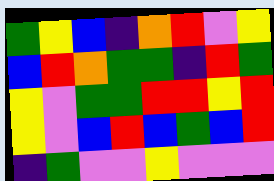[["green", "yellow", "blue", "indigo", "orange", "red", "violet", "yellow"], ["blue", "red", "orange", "green", "green", "indigo", "red", "green"], ["yellow", "violet", "green", "green", "red", "red", "yellow", "red"], ["yellow", "violet", "blue", "red", "blue", "green", "blue", "red"], ["indigo", "green", "violet", "violet", "yellow", "violet", "violet", "violet"]]